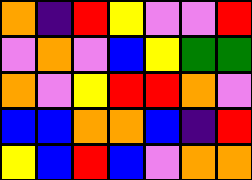[["orange", "indigo", "red", "yellow", "violet", "violet", "red"], ["violet", "orange", "violet", "blue", "yellow", "green", "green"], ["orange", "violet", "yellow", "red", "red", "orange", "violet"], ["blue", "blue", "orange", "orange", "blue", "indigo", "red"], ["yellow", "blue", "red", "blue", "violet", "orange", "orange"]]